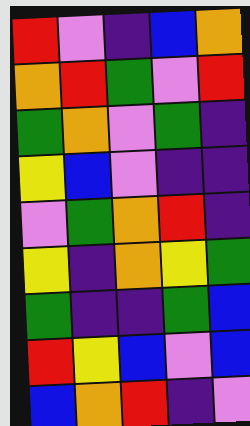[["red", "violet", "indigo", "blue", "orange"], ["orange", "red", "green", "violet", "red"], ["green", "orange", "violet", "green", "indigo"], ["yellow", "blue", "violet", "indigo", "indigo"], ["violet", "green", "orange", "red", "indigo"], ["yellow", "indigo", "orange", "yellow", "green"], ["green", "indigo", "indigo", "green", "blue"], ["red", "yellow", "blue", "violet", "blue"], ["blue", "orange", "red", "indigo", "violet"]]